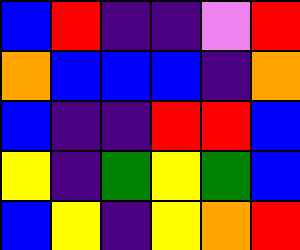[["blue", "red", "indigo", "indigo", "violet", "red"], ["orange", "blue", "blue", "blue", "indigo", "orange"], ["blue", "indigo", "indigo", "red", "red", "blue"], ["yellow", "indigo", "green", "yellow", "green", "blue"], ["blue", "yellow", "indigo", "yellow", "orange", "red"]]